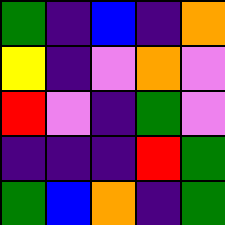[["green", "indigo", "blue", "indigo", "orange"], ["yellow", "indigo", "violet", "orange", "violet"], ["red", "violet", "indigo", "green", "violet"], ["indigo", "indigo", "indigo", "red", "green"], ["green", "blue", "orange", "indigo", "green"]]